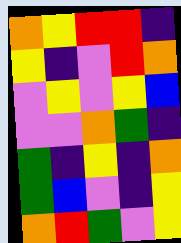[["orange", "yellow", "red", "red", "indigo"], ["yellow", "indigo", "violet", "red", "orange"], ["violet", "yellow", "violet", "yellow", "blue"], ["violet", "violet", "orange", "green", "indigo"], ["green", "indigo", "yellow", "indigo", "orange"], ["green", "blue", "violet", "indigo", "yellow"], ["orange", "red", "green", "violet", "yellow"]]